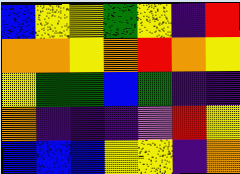[["blue", "yellow", "yellow", "green", "yellow", "indigo", "red"], ["orange", "orange", "yellow", "orange", "red", "orange", "yellow"], ["yellow", "green", "green", "blue", "green", "indigo", "indigo"], ["orange", "indigo", "indigo", "indigo", "violet", "red", "yellow"], ["blue", "blue", "blue", "yellow", "yellow", "indigo", "orange"]]